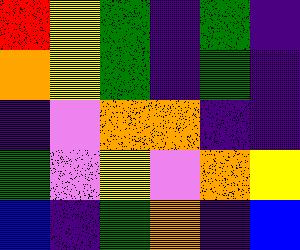[["red", "yellow", "green", "indigo", "green", "indigo"], ["orange", "yellow", "green", "indigo", "green", "indigo"], ["indigo", "violet", "orange", "orange", "indigo", "indigo"], ["green", "violet", "yellow", "violet", "orange", "yellow"], ["blue", "indigo", "green", "orange", "indigo", "blue"]]